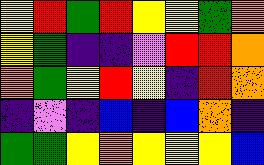[["yellow", "red", "green", "red", "yellow", "yellow", "green", "orange"], ["yellow", "green", "indigo", "indigo", "violet", "red", "red", "orange"], ["orange", "green", "yellow", "red", "yellow", "indigo", "red", "orange"], ["indigo", "violet", "indigo", "blue", "indigo", "blue", "orange", "indigo"], ["green", "green", "yellow", "orange", "yellow", "yellow", "yellow", "blue"]]